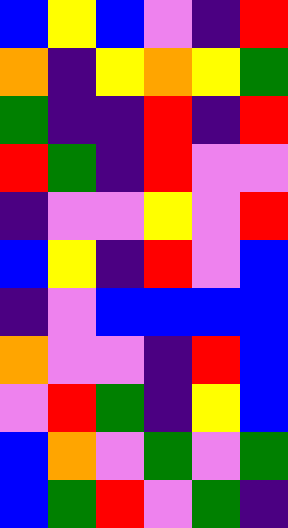[["blue", "yellow", "blue", "violet", "indigo", "red"], ["orange", "indigo", "yellow", "orange", "yellow", "green"], ["green", "indigo", "indigo", "red", "indigo", "red"], ["red", "green", "indigo", "red", "violet", "violet"], ["indigo", "violet", "violet", "yellow", "violet", "red"], ["blue", "yellow", "indigo", "red", "violet", "blue"], ["indigo", "violet", "blue", "blue", "blue", "blue"], ["orange", "violet", "violet", "indigo", "red", "blue"], ["violet", "red", "green", "indigo", "yellow", "blue"], ["blue", "orange", "violet", "green", "violet", "green"], ["blue", "green", "red", "violet", "green", "indigo"]]